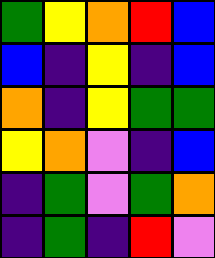[["green", "yellow", "orange", "red", "blue"], ["blue", "indigo", "yellow", "indigo", "blue"], ["orange", "indigo", "yellow", "green", "green"], ["yellow", "orange", "violet", "indigo", "blue"], ["indigo", "green", "violet", "green", "orange"], ["indigo", "green", "indigo", "red", "violet"]]